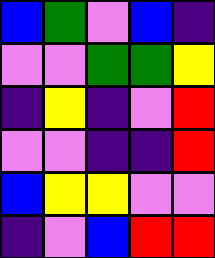[["blue", "green", "violet", "blue", "indigo"], ["violet", "violet", "green", "green", "yellow"], ["indigo", "yellow", "indigo", "violet", "red"], ["violet", "violet", "indigo", "indigo", "red"], ["blue", "yellow", "yellow", "violet", "violet"], ["indigo", "violet", "blue", "red", "red"]]